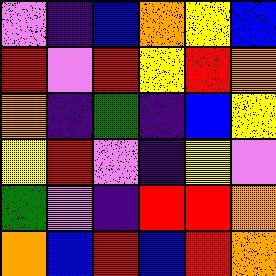[["violet", "indigo", "blue", "orange", "yellow", "blue"], ["red", "violet", "red", "yellow", "red", "orange"], ["orange", "indigo", "green", "indigo", "blue", "yellow"], ["yellow", "red", "violet", "indigo", "yellow", "violet"], ["green", "violet", "indigo", "red", "red", "orange"], ["orange", "blue", "red", "blue", "red", "orange"]]